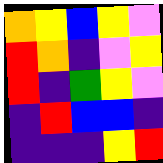[["orange", "yellow", "blue", "yellow", "violet"], ["red", "orange", "indigo", "violet", "yellow"], ["red", "indigo", "green", "yellow", "violet"], ["indigo", "red", "blue", "blue", "indigo"], ["indigo", "indigo", "indigo", "yellow", "red"]]